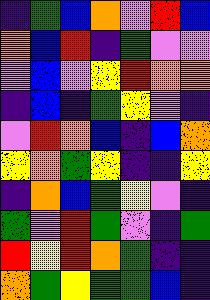[["indigo", "green", "blue", "orange", "violet", "red", "blue"], ["orange", "blue", "red", "indigo", "green", "violet", "violet"], ["violet", "blue", "violet", "yellow", "red", "orange", "orange"], ["indigo", "blue", "indigo", "green", "yellow", "violet", "indigo"], ["violet", "red", "orange", "blue", "indigo", "blue", "orange"], ["yellow", "orange", "green", "yellow", "indigo", "indigo", "yellow"], ["indigo", "orange", "blue", "green", "yellow", "violet", "indigo"], ["green", "violet", "red", "green", "violet", "indigo", "green"], ["red", "yellow", "red", "orange", "green", "indigo", "indigo"], ["orange", "green", "yellow", "green", "green", "blue", "indigo"]]